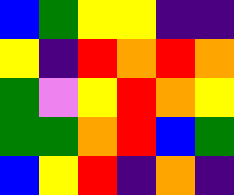[["blue", "green", "yellow", "yellow", "indigo", "indigo"], ["yellow", "indigo", "red", "orange", "red", "orange"], ["green", "violet", "yellow", "red", "orange", "yellow"], ["green", "green", "orange", "red", "blue", "green"], ["blue", "yellow", "red", "indigo", "orange", "indigo"]]